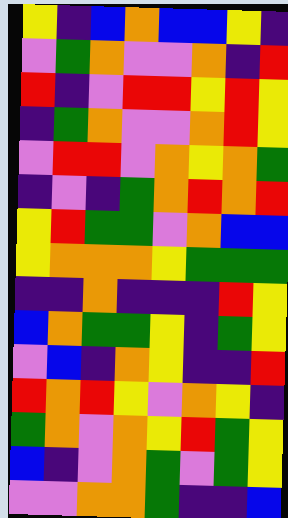[["yellow", "indigo", "blue", "orange", "blue", "blue", "yellow", "indigo"], ["violet", "green", "orange", "violet", "violet", "orange", "indigo", "red"], ["red", "indigo", "violet", "red", "red", "yellow", "red", "yellow"], ["indigo", "green", "orange", "violet", "violet", "orange", "red", "yellow"], ["violet", "red", "red", "violet", "orange", "yellow", "orange", "green"], ["indigo", "violet", "indigo", "green", "orange", "red", "orange", "red"], ["yellow", "red", "green", "green", "violet", "orange", "blue", "blue"], ["yellow", "orange", "orange", "orange", "yellow", "green", "green", "green"], ["indigo", "indigo", "orange", "indigo", "indigo", "indigo", "red", "yellow"], ["blue", "orange", "green", "green", "yellow", "indigo", "green", "yellow"], ["violet", "blue", "indigo", "orange", "yellow", "indigo", "indigo", "red"], ["red", "orange", "red", "yellow", "violet", "orange", "yellow", "indigo"], ["green", "orange", "violet", "orange", "yellow", "red", "green", "yellow"], ["blue", "indigo", "violet", "orange", "green", "violet", "green", "yellow"], ["violet", "violet", "orange", "orange", "green", "indigo", "indigo", "blue"]]